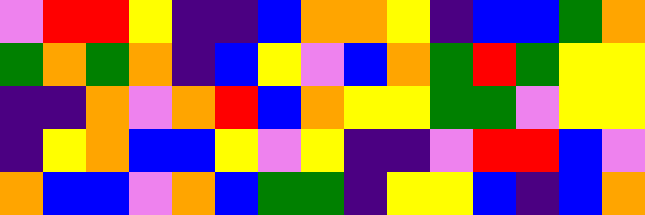[["violet", "red", "red", "yellow", "indigo", "indigo", "blue", "orange", "orange", "yellow", "indigo", "blue", "blue", "green", "orange"], ["green", "orange", "green", "orange", "indigo", "blue", "yellow", "violet", "blue", "orange", "green", "red", "green", "yellow", "yellow"], ["indigo", "indigo", "orange", "violet", "orange", "red", "blue", "orange", "yellow", "yellow", "green", "green", "violet", "yellow", "yellow"], ["indigo", "yellow", "orange", "blue", "blue", "yellow", "violet", "yellow", "indigo", "indigo", "violet", "red", "red", "blue", "violet"], ["orange", "blue", "blue", "violet", "orange", "blue", "green", "green", "indigo", "yellow", "yellow", "blue", "indigo", "blue", "orange"]]